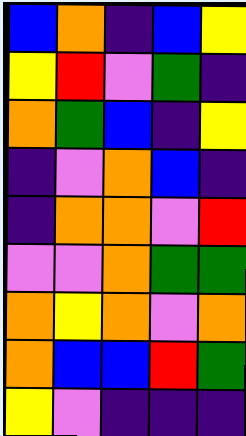[["blue", "orange", "indigo", "blue", "yellow"], ["yellow", "red", "violet", "green", "indigo"], ["orange", "green", "blue", "indigo", "yellow"], ["indigo", "violet", "orange", "blue", "indigo"], ["indigo", "orange", "orange", "violet", "red"], ["violet", "violet", "orange", "green", "green"], ["orange", "yellow", "orange", "violet", "orange"], ["orange", "blue", "blue", "red", "green"], ["yellow", "violet", "indigo", "indigo", "indigo"]]